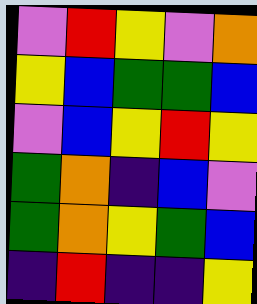[["violet", "red", "yellow", "violet", "orange"], ["yellow", "blue", "green", "green", "blue"], ["violet", "blue", "yellow", "red", "yellow"], ["green", "orange", "indigo", "blue", "violet"], ["green", "orange", "yellow", "green", "blue"], ["indigo", "red", "indigo", "indigo", "yellow"]]